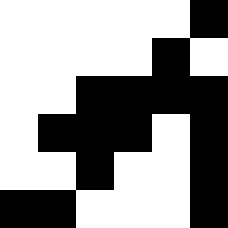[["white", "white", "white", "white", "white", "black"], ["white", "white", "white", "white", "black", "white"], ["white", "white", "black", "black", "black", "black"], ["white", "black", "black", "black", "white", "black"], ["white", "white", "black", "white", "white", "black"], ["black", "black", "white", "white", "white", "black"]]